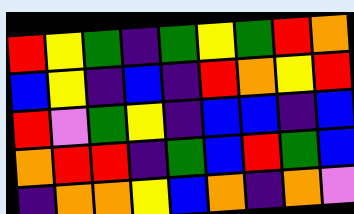[["red", "yellow", "green", "indigo", "green", "yellow", "green", "red", "orange"], ["blue", "yellow", "indigo", "blue", "indigo", "red", "orange", "yellow", "red"], ["red", "violet", "green", "yellow", "indigo", "blue", "blue", "indigo", "blue"], ["orange", "red", "red", "indigo", "green", "blue", "red", "green", "blue"], ["indigo", "orange", "orange", "yellow", "blue", "orange", "indigo", "orange", "violet"]]